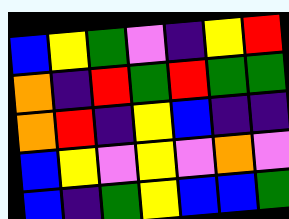[["blue", "yellow", "green", "violet", "indigo", "yellow", "red"], ["orange", "indigo", "red", "green", "red", "green", "green"], ["orange", "red", "indigo", "yellow", "blue", "indigo", "indigo"], ["blue", "yellow", "violet", "yellow", "violet", "orange", "violet"], ["blue", "indigo", "green", "yellow", "blue", "blue", "green"]]